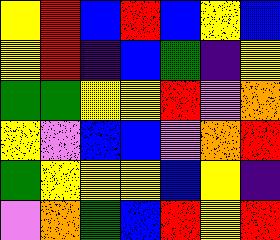[["yellow", "red", "blue", "red", "blue", "yellow", "blue"], ["yellow", "red", "indigo", "blue", "green", "indigo", "yellow"], ["green", "green", "yellow", "yellow", "red", "violet", "orange"], ["yellow", "violet", "blue", "blue", "violet", "orange", "red"], ["green", "yellow", "yellow", "yellow", "blue", "yellow", "indigo"], ["violet", "orange", "green", "blue", "red", "yellow", "red"]]